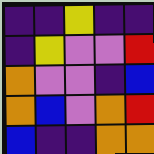[["indigo", "indigo", "yellow", "indigo", "indigo"], ["indigo", "yellow", "violet", "violet", "red"], ["orange", "violet", "violet", "indigo", "blue"], ["orange", "blue", "violet", "orange", "red"], ["blue", "indigo", "indigo", "orange", "orange"]]